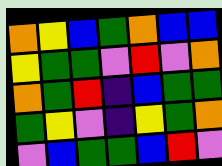[["orange", "yellow", "blue", "green", "orange", "blue", "blue"], ["yellow", "green", "green", "violet", "red", "violet", "orange"], ["orange", "green", "red", "indigo", "blue", "green", "green"], ["green", "yellow", "violet", "indigo", "yellow", "green", "orange"], ["violet", "blue", "green", "green", "blue", "red", "violet"]]